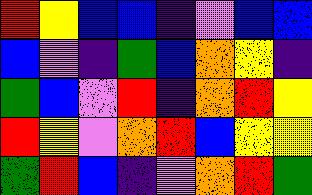[["red", "yellow", "blue", "blue", "indigo", "violet", "blue", "blue"], ["blue", "violet", "indigo", "green", "blue", "orange", "yellow", "indigo"], ["green", "blue", "violet", "red", "indigo", "orange", "red", "yellow"], ["red", "yellow", "violet", "orange", "red", "blue", "yellow", "yellow"], ["green", "red", "blue", "indigo", "violet", "orange", "red", "green"]]